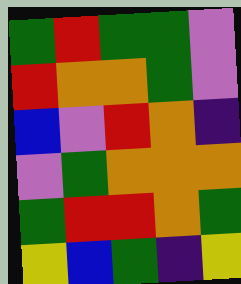[["green", "red", "green", "green", "violet"], ["red", "orange", "orange", "green", "violet"], ["blue", "violet", "red", "orange", "indigo"], ["violet", "green", "orange", "orange", "orange"], ["green", "red", "red", "orange", "green"], ["yellow", "blue", "green", "indigo", "yellow"]]